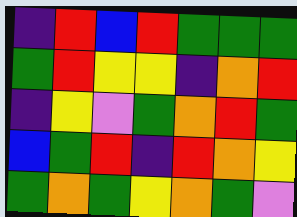[["indigo", "red", "blue", "red", "green", "green", "green"], ["green", "red", "yellow", "yellow", "indigo", "orange", "red"], ["indigo", "yellow", "violet", "green", "orange", "red", "green"], ["blue", "green", "red", "indigo", "red", "orange", "yellow"], ["green", "orange", "green", "yellow", "orange", "green", "violet"]]